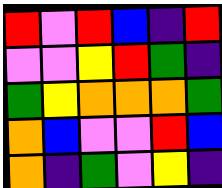[["red", "violet", "red", "blue", "indigo", "red"], ["violet", "violet", "yellow", "red", "green", "indigo"], ["green", "yellow", "orange", "orange", "orange", "green"], ["orange", "blue", "violet", "violet", "red", "blue"], ["orange", "indigo", "green", "violet", "yellow", "indigo"]]